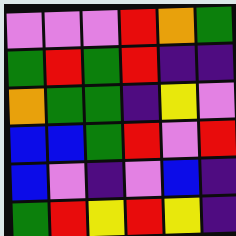[["violet", "violet", "violet", "red", "orange", "green"], ["green", "red", "green", "red", "indigo", "indigo"], ["orange", "green", "green", "indigo", "yellow", "violet"], ["blue", "blue", "green", "red", "violet", "red"], ["blue", "violet", "indigo", "violet", "blue", "indigo"], ["green", "red", "yellow", "red", "yellow", "indigo"]]